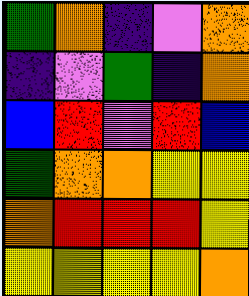[["green", "orange", "indigo", "violet", "orange"], ["indigo", "violet", "green", "indigo", "orange"], ["blue", "red", "violet", "red", "blue"], ["green", "orange", "orange", "yellow", "yellow"], ["orange", "red", "red", "red", "yellow"], ["yellow", "yellow", "yellow", "yellow", "orange"]]